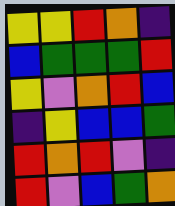[["yellow", "yellow", "red", "orange", "indigo"], ["blue", "green", "green", "green", "red"], ["yellow", "violet", "orange", "red", "blue"], ["indigo", "yellow", "blue", "blue", "green"], ["red", "orange", "red", "violet", "indigo"], ["red", "violet", "blue", "green", "orange"]]